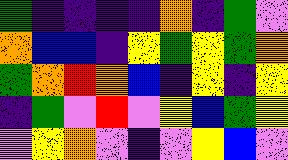[["green", "indigo", "indigo", "indigo", "indigo", "orange", "indigo", "green", "violet"], ["orange", "blue", "blue", "indigo", "yellow", "green", "yellow", "green", "orange"], ["green", "orange", "red", "orange", "blue", "indigo", "yellow", "indigo", "yellow"], ["indigo", "green", "violet", "red", "violet", "yellow", "blue", "green", "yellow"], ["violet", "yellow", "orange", "violet", "indigo", "violet", "yellow", "blue", "violet"]]